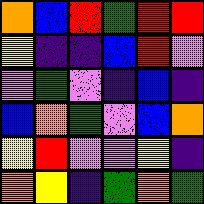[["orange", "blue", "red", "green", "red", "red"], ["yellow", "indigo", "indigo", "blue", "red", "violet"], ["violet", "green", "violet", "indigo", "blue", "indigo"], ["blue", "orange", "green", "violet", "blue", "orange"], ["yellow", "red", "violet", "violet", "yellow", "indigo"], ["orange", "yellow", "indigo", "green", "orange", "green"]]